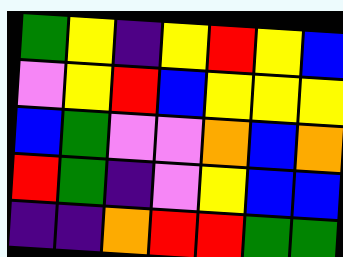[["green", "yellow", "indigo", "yellow", "red", "yellow", "blue"], ["violet", "yellow", "red", "blue", "yellow", "yellow", "yellow"], ["blue", "green", "violet", "violet", "orange", "blue", "orange"], ["red", "green", "indigo", "violet", "yellow", "blue", "blue"], ["indigo", "indigo", "orange", "red", "red", "green", "green"]]